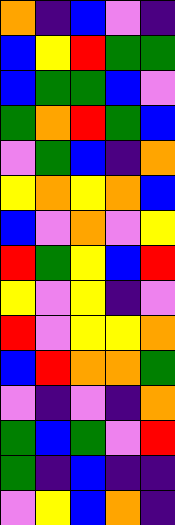[["orange", "indigo", "blue", "violet", "indigo"], ["blue", "yellow", "red", "green", "green"], ["blue", "green", "green", "blue", "violet"], ["green", "orange", "red", "green", "blue"], ["violet", "green", "blue", "indigo", "orange"], ["yellow", "orange", "yellow", "orange", "blue"], ["blue", "violet", "orange", "violet", "yellow"], ["red", "green", "yellow", "blue", "red"], ["yellow", "violet", "yellow", "indigo", "violet"], ["red", "violet", "yellow", "yellow", "orange"], ["blue", "red", "orange", "orange", "green"], ["violet", "indigo", "violet", "indigo", "orange"], ["green", "blue", "green", "violet", "red"], ["green", "indigo", "blue", "indigo", "indigo"], ["violet", "yellow", "blue", "orange", "indigo"]]